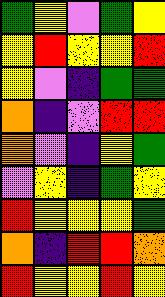[["green", "yellow", "violet", "green", "yellow"], ["yellow", "red", "yellow", "yellow", "red"], ["yellow", "violet", "indigo", "green", "green"], ["orange", "indigo", "violet", "red", "red"], ["orange", "violet", "indigo", "yellow", "green"], ["violet", "yellow", "indigo", "green", "yellow"], ["red", "yellow", "yellow", "yellow", "green"], ["orange", "indigo", "red", "red", "orange"], ["red", "yellow", "yellow", "red", "yellow"]]